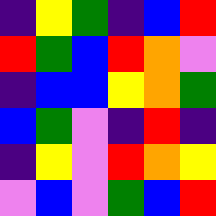[["indigo", "yellow", "green", "indigo", "blue", "red"], ["red", "green", "blue", "red", "orange", "violet"], ["indigo", "blue", "blue", "yellow", "orange", "green"], ["blue", "green", "violet", "indigo", "red", "indigo"], ["indigo", "yellow", "violet", "red", "orange", "yellow"], ["violet", "blue", "violet", "green", "blue", "red"]]